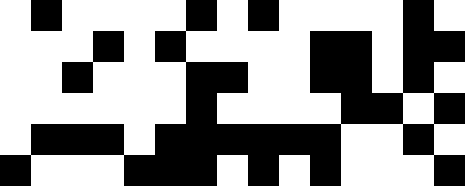[["white", "black", "white", "white", "white", "white", "black", "white", "black", "white", "white", "white", "white", "black", "white"], ["white", "white", "white", "black", "white", "black", "white", "white", "white", "white", "black", "black", "white", "black", "black"], ["white", "white", "black", "white", "white", "white", "black", "black", "white", "white", "black", "black", "white", "black", "white"], ["white", "white", "white", "white", "white", "white", "black", "white", "white", "white", "white", "black", "black", "white", "black"], ["white", "black", "black", "black", "white", "black", "black", "black", "black", "black", "black", "white", "white", "black", "white"], ["black", "white", "white", "white", "black", "black", "black", "white", "black", "white", "black", "white", "white", "white", "black"]]